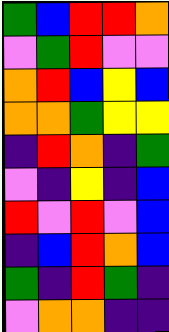[["green", "blue", "red", "red", "orange"], ["violet", "green", "red", "violet", "violet"], ["orange", "red", "blue", "yellow", "blue"], ["orange", "orange", "green", "yellow", "yellow"], ["indigo", "red", "orange", "indigo", "green"], ["violet", "indigo", "yellow", "indigo", "blue"], ["red", "violet", "red", "violet", "blue"], ["indigo", "blue", "red", "orange", "blue"], ["green", "indigo", "red", "green", "indigo"], ["violet", "orange", "orange", "indigo", "indigo"]]